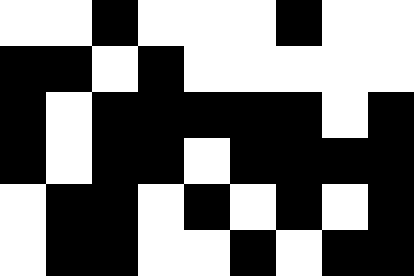[["white", "white", "black", "white", "white", "white", "black", "white", "white"], ["black", "black", "white", "black", "white", "white", "white", "white", "white"], ["black", "white", "black", "black", "black", "black", "black", "white", "black"], ["black", "white", "black", "black", "white", "black", "black", "black", "black"], ["white", "black", "black", "white", "black", "white", "black", "white", "black"], ["white", "black", "black", "white", "white", "black", "white", "black", "black"]]